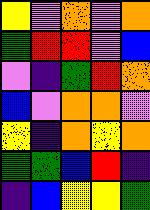[["yellow", "violet", "orange", "violet", "orange"], ["green", "red", "red", "violet", "blue"], ["violet", "indigo", "green", "red", "orange"], ["blue", "violet", "orange", "orange", "violet"], ["yellow", "indigo", "orange", "yellow", "orange"], ["green", "green", "blue", "red", "indigo"], ["indigo", "blue", "yellow", "yellow", "green"]]